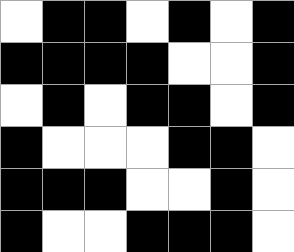[["white", "black", "black", "white", "black", "white", "black"], ["black", "black", "black", "black", "white", "white", "black"], ["white", "black", "white", "black", "black", "white", "black"], ["black", "white", "white", "white", "black", "black", "white"], ["black", "black", "black", "white", "white", "black", "white"], ["black", "white", "white", "black", "black", "black", "white"]]